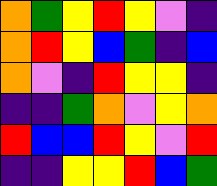[["orange", "green", "yellow", "red", "yellow", "violet", "indigo"], ["orange", "red", "yellow", "blue", "green", "indigo", "blue"], ["orange", "violet", "indigo", "red", "yellow", "yellow", "indigo"], ["indigo", "indigo", "green", "orange", "violet", "yellow", "orange"], ["red", "blue", "blue", "red", "yellow", "violet", "red"], ["indigo", "indigo", "yellow", "yellow", "red", "blue", "green"]]